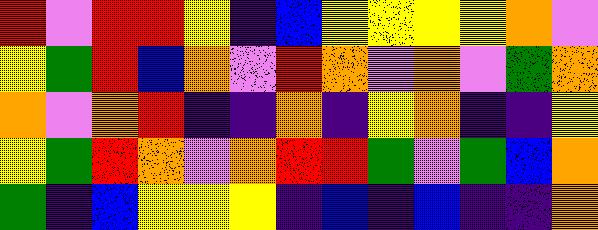[["red", "violet", "red", "red", "yellow", "indigo", "blue", "yellow", "yellow", "yellow", "yellow", "orange", "violet"], ["yellow", "green", "red", "blue", "orange", "violet", "red", "orange", "violet", "orange", "violet", "green", "orange"], ["orange", "violet", "orange", "red", "indigo", "indigo", "orange", "indigo", "yellow", "orange", "indigo", "indigo", "yellow"], ["yellow", "green", "red", "orange", "violet", "orange", "red", "red", "green", "violet", "green", "blue", "orange"], ["green", "indigo", "blue", "yellow", "yellow", "yellow", "indigo", "blue", "indigo", "blue", "indigo", "indigo", "orange"]]